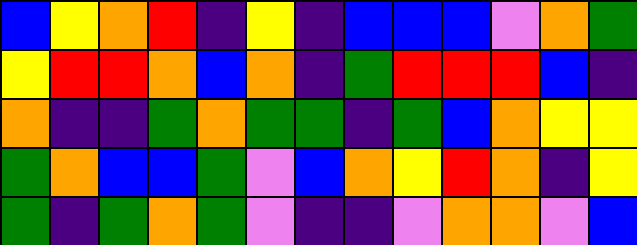[["blue", "yellow", "orange", "red", "indigo", "yellow", "indigo", "blue", "blue", "blue", "violet", "orange", "green"], ["yellow", "red", "red", "orange", "blue", "orange", "indigo", "green", "red", "red", "red", "blue", "indigo"], ["orange", "indigo", "indigo", "green", "orange", "green", "green", "indigo", "green", "blue", "orange", "yellow", "yellow"], ["green", "orange", "blue", "blue", "green", "violet", "blue", "orange", "yellow", "red", "orange", "indigo", "yellow"], ["green", "indigo", "green", "orange", "green", "violet", "indigo", "indigo", "violet", "orange", "orange", "violet", "blue"]]